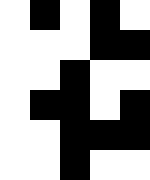[["white", "black", "white", "black", "white"], ["white", "white", "white", "black", "black"], ["white", "white", "black", "white", "white"], ["white", "black", "black", "white", "black"], ["white", "white", "black", "black", "black"], ["white", "white", "black", "white", "white"]]